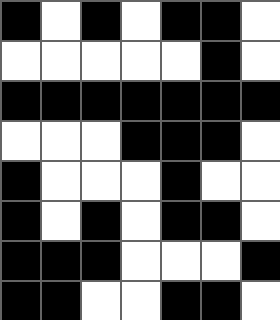[["black", "white", "black", "white", "black", "black", "white"], ["white", "white", "white", "white", "white", "black", "white"], ["black", "black", "black", "black", "black", "black", "black"], ["white", "white", "white", "black", "black", "black", "white"], ["black", "white", "white", "white", "black", "white", "white"], ["black", "white", "black", "white", "black", "black", "white"], ["black", "black", "black", "white", "white", "white", "black"], ["black", "black", "white", "white", "black", "black", "white"]]